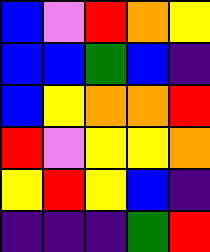[["blue", "violet", "red", "orange", "yellow"], ["blue", "blue", "green", "blue", "indigo"], ["blue", "yellow", "orange", "orange", "red"], ["red", "violet", "yellow", "yellow", "orange"], ["yellow", "red", "yellow", "blue", "indigo"], ["indigo", "indigo", "indigo", "green", "red"]]